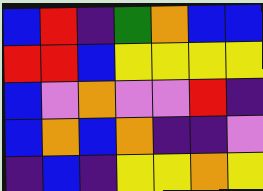[["blue", "red", "indigo", "green", "orange", "blue", "blue"], ["red", "red", "blue", "yellow", "yellow", "yellow", "yellow"], ["blue", "violet", "orange", "violet", "violet", "red", "indigo"], ["blue", "orange", "blue", "orange", "indigo", "indigo", "violet"], ["indigo", "blue", "indigo", "yellow", "yellow", "orange", "yellow"]]